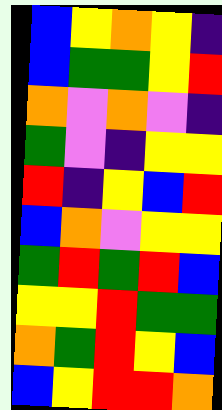[["blue", "yellow", "orange", "yellow", "indigo"], ["blue", "green", "green", "yellow", "red"], ["orange", "violet", "orange", "violet", "indigo"], ["green", "violet", "indigo", "yellow", "yellow"], ["red", "indigo", "yellow", "blue", "red"], ["blue", "orange", "violet", "yellow", "yellow"], ["green", "red", "green", "red", "blue"], ["yellow", "yellow", "red", "green", "green"], ["orange", "green", "red", "yellow", "blue"], ["blue", "yellow", "red", "red", "orange"]]